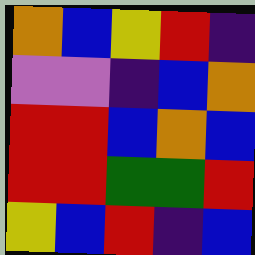[["orange", "blue", "yellow", "red", "indigo"], ["violet", "violet", "indigo", "blue", "orange"], ["red", "red", "blue", "orange", "blue"], ["red", "red", "green", "green", "red"], ["yellow", "blue", "red", "indigo", "blue"]]